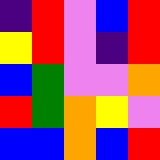[["indigo", "red", "violet", "blue", "red"], ["yellow", "red", "violet", "indigo", "red"], ["blue", "green", "violet", "violet", "orange"], ["red", "green", "orange", "yellow", "violet"], ["blue", "blue", "orange", "blue", "red"]]